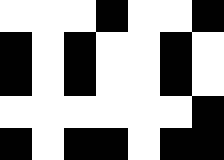[["white", "white", "white", "black", "white", "white", "black"], ["black", "white", "black", "white", "white", "black", "white"], ["black", "white", "black", "white", "white", "black", "white"], ["white", "white", "white", "white", "white", "white", "black"], ["black", "white", "black", "black", "white", "black", "black"]]